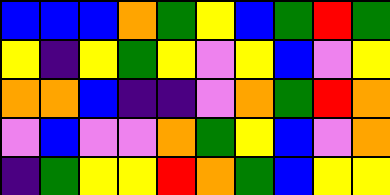[["blue", "blue", "blue", "orange", "green", "yellow", "blue", "green", "red", "green"], ["yellow", "indigo", "yellow", "green", "yellow", "violet", "yellow", "blue", "violet", "yellow"], ["orange", "orange", "blue", "indigo", "indigo", "violet", "orange", "green", "red", "orange"], ["violet", "blue", "violet", "violet", "orange", "green", "yellow", "blue", "violet", "orange"], ["indigo", "green", "yellow", "yellow", "red", "orange", "green", "blue", "yellow", "yellow"]]